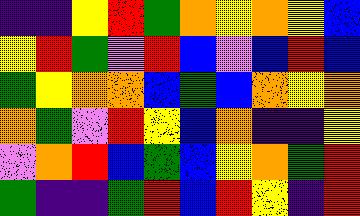[["indigo", "indigo", "yellow", "red", "green", "orange", "yellow", "orange", "yellow", "blue"], ["yellow", "red", "green", "violet", "red", "blue", "violet", "blue", "red", "blue"], ["green", "yellow", "orange", "orange", "blue", "green", "blue", "orange", "yellow", "orange"], ["orange", "green", "violet", "red", "yellow", "blue", "orange", "indigo", "indigo", "yellow"], ["violet", "orange", "red", "blue", "green", "blue", "yellow", "orange", "green", "red"], ["green", "indigo", "indigo", "green", "red", "blue", "red", "yellow", "indigo", "red"]]